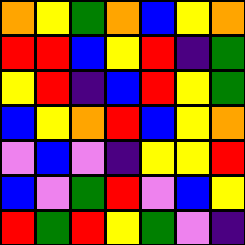[["orange", "yellow", "green", "orange", "blue", "yellow", "orange"], ["red", "red", "blue", "yellow", "red", "indigo", "green"], ["yellow", "red", "indigo", "blue", "red", "yellow", "green"], ["blue", "yellow", "orange", "red", "blue", "yellow", "orange"], ["violet", "blue", "violet", "indigo", "yellow", "yellow", "red"], ["blue", "violet", "green", "red", "violet", "blue", "yellow"], ["red", "green", "red", "yellow", "green", "violet", "indigo"]]